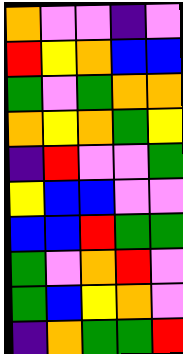[["orange", "violet", "violet", "indigo", "violet"], ["red", "yellow", "orange", "blue", "blue"], ["green", "violet", "green", "orange", "orange"], ["orange", "yellow", "orange", "green", "yellow"], ["indigo", "red", "violet", "violet", "green"], ["yellow", "blue", "blue", "violet", "violet"], ["blue", "blue", "red", "green", "green"], ["green", "violet", "orange", "red", "violet"], ["green", "blue", "yellow", "orange", "violet"], ["indigo", "orange", "green", "green", "red"]]